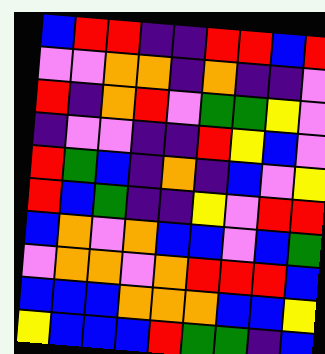[["blue", "red", "red", "indigo", "indigo", "red", "red", "blue", "red"], ["violet", "violet", "orange", "orange", "indigo", "orange", "indigo", "indigo", "violet"], ["red", "indigo", "orange", "red", "violet", "green", "green", "yellow", "violet"], ["indigo", "violet", "violet", "indigo", "indigo", "red", "yellow", "blue", "violet"], ["red", "green", "blue", "indigo", "orange", "indigo", "blue", "violet", "yellow"], ["red", "blue", "green", "indigo", "indigo", "yellow", "violet", "red", "red"], ["blue", "orange", "violet", "orange", "blue", "blue", "violet", "blue", "green"], ["violet", "orange", "orange", "violet", "orange", "red", "red", "red", "blue"], ["blue", "blue", "blue", "orange", "orange", "orange", "blue", "blue", "yellow"], ["yellow", "blue", "blue", "blue", "red", "green", "green", "indigo", "blue"]]